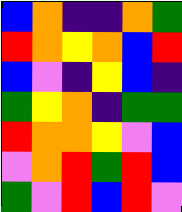[["blue", "orange", "indigo", "indigo", "orange", "green"], ["red", "orange", "yellow", "orange", "blue", "red"], ["blue", "violet", "indigo", "yellow", "blue", "indigo"], ["green", "yellow", "orange", "indigo", "green", "green"], ["red", "orange", "orange", "yellow", "violet", "blue"], ["violet", "orange", "red", "green", "red", "blue"], ["green", "violet", "red", "blue", "red", "violet"]]